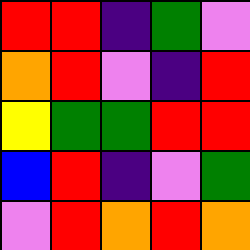[["red", "red", "indigo", "green", "violet"], ["orange", "red", "violet", "indigo", "red"], ["yellow", "green", "green", "red", "red"], ["blue", "red", "indigo", "violet", "green"], ["violet", "red", "orange", "red", "orange"]]